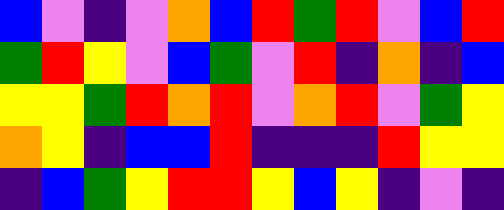[["blue", "violet", "indigo", "violet", "orange", "blue", "red", "green", "red", "violet", "blue", "red"], ["green", "red", "yellow", "violet", "blue", "green", "violet", "red", "indigo", "orange", "indigo", "blue"], ["yellow", "yellow", "green", "red", "orange", "red", "violet", "orange", "red", "violet", "green", "yellow"], ["orange", "yellow", "indigo", "blue", "blue", "red", "indigo", "indigo", "indigo", "red", "yellow", "yellow"], ["indigo", "blue", "green", "yellow", "red", "red", "yellow", "blue", "yellow", "indigo", "violet", "indigo"]]